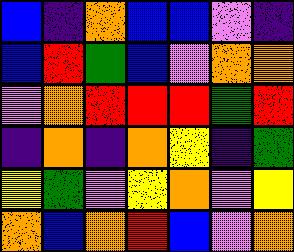[["blue", "indigo", "orange", "blue", "blue", "violet", "indigo"], ["blue", "red", "green", "blue", "violet", "orange", "orange"], ["violet", "orange", "red", "red", "red", "green", "red"], ["indigo", "orange", "indigo", "orange", "yellow", "indigo", "green"], ["yellow", "green", "violet", "yellow", "orange", "violet", "yellow"], ["orange", "blue", "orange", "red", "blue", "violet", "orange"]]